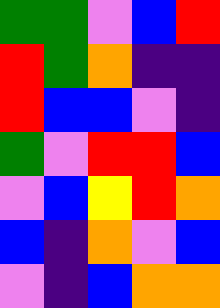[["green", "green", "violet", "blue", "red"], ["red", "green", "orange", "indigo", "indigo"], ["red", "blue", "blue", "violet", "indigo"], ["green", "violet", "red", "red", "blue"], ["violet", "blue", "yellow", "red", "orange"], ["blue", "indigo", "orange", "violet", "blue"], ["violet", "indigo", "blue", "orange", "orange"]]